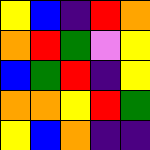[["yellow", "blue", "indigo", "red", "orange"], ["orange", "red", "green", "violet", "yellow"], ["blue", "green", "red", "indigo", "yellow"], ["orange", "orange", "yellow", "red", "green"], ["yellow", "blue", "orange", "indigo", "indigo"]]